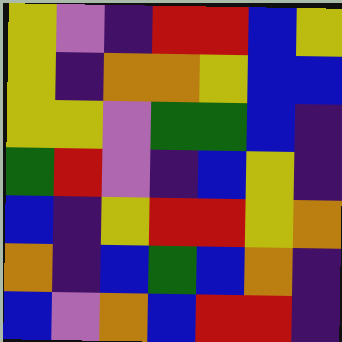[["yellow", "violet", "indigo", "red", "red", "blue", "yellow"], ["yellow", "indigo", "orange", "orange", "yellow", "blue", "blue"], ["yellow", "yellow", "violet", "green", "green", "blue", "indigo"], ["green", "red", "violet", "indigo", "blue", "yellow", "indigo"], ["blue", "indigo", "yellow", "red", "red", "yellow", "orange"], ["orange", "indigo", "blue", "green", "blue", "orange", "indigo"], ["blue", "violet", "orange", "blue", "red", "red", "indigo"]]